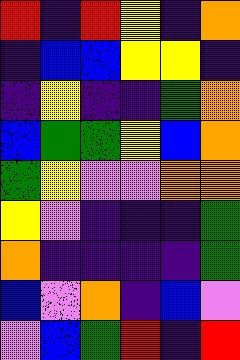[["red", "indigo", "red", "yellow", "indigo", "orange"], ["indigo", "blue", "blue", "yellow", "yellow", "indigo"], ["indigo", "yellow", "indigo", "indigo", "green", "orange"], ["blue", "green", "green", "yellow", "blue", "orange"], ["green", "yellow", "violet", "violet", "orange", "orange"], ["yellow", "violet", "indigo", "indigo", "indigo", "green"], ["orange", "indigo", "indigo", "indigo", "indigo", "green"], ["blue", "violet", "orange", "indigo", "blue", "violet"], ["violet", "blue", "green", "red", "indigo", "red"]]